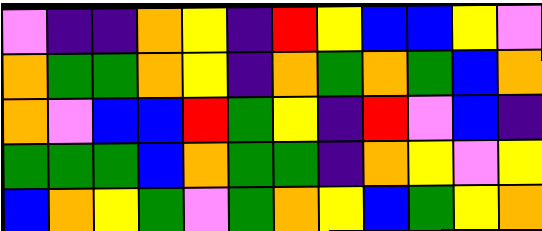[["violet", "indigo", "indigo", "orange", "yellow", "indigo", "red", "yellow", "blue", "blue", "yellow", "violet"], ["orange", "green", "green", "orange", "yellow", "indigo", "orange", "green", "orange", "green", "blue", "orange"], ["orange", "violet", "blue", "blue", "red", "green", "yellow", "indigo", "red", "violet", "blue", "indigo"], ["green", "green", "green", "blue", "orange", "green", "green", "indigo", "orange", "yellow", "violet", "yellow"], ["blue", "orange", "yellow", "green", "violet", "green", "orange", "yellow", "blue", "green", "yellow", "orange"]]